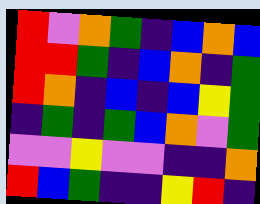[["red", "violet", "orange", "green", "indigo", "blue", "orange", "blue"], ["red", "red", "green", "indigo", "blue", "orange", "indigo", "green"], ["red", "orange", "indigo", "blue", "indigo", "blue", "yellow", "green"], ["indigo", "green", "indigo", "green", "blue", "orange", "violet", "green"], ["violet", "violet", "yellow", "violet", "violet", "indigo", "indigo", "orange"], ["red", "blue", "green", "indigo", "indigo", "yellow", "red", "indigo"]]